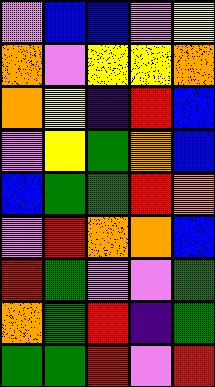[["violet", "blue", "blue", "violet", "yellow"], ["orange", "violet", "yellow", "yellow", "orange"], ["orange", "yellow", "indigo", "red", "blue"], ["violet", "yellow", "green", "orange", "blue"], ["blue", "green", "green", "red", "orange"], ["violet", "red", "orange", "orange", "blue"], ["red", "green", "violet", "violet", "green"], ["orange", "green", "red", "indigo", "green"], ["green", "green", "red", "violet", "red"]]